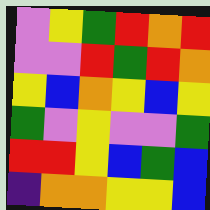[["violet", "yellow", "green", "red", "orange", "red"], ["violet", "violet", "red", "green", "red", "orange"], ["yellow", "blue", "orange", "yellow", "blue", "yellow"], ["green", "violet", "yellow", "violet", "violet", "green"], ["red", "red", "yellow", "blue", "green", "blue"], ["indigo", "orange", "orange", "yellow", "yellow", "blue"]]